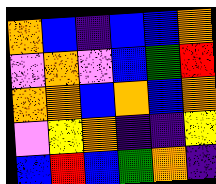[["orange", "blue", "indigo", "blue", "blue", "orange"], ["violet", "orange", "violet", "blue", "green", "red"], ["orange", "orange", "blue", "orange", "blue", "orange"], ["violet", "yellow", "orange", "indigo", "indigo", "yellow"], ["blue", "red", "blue", "green", "orange", "indigo"]]